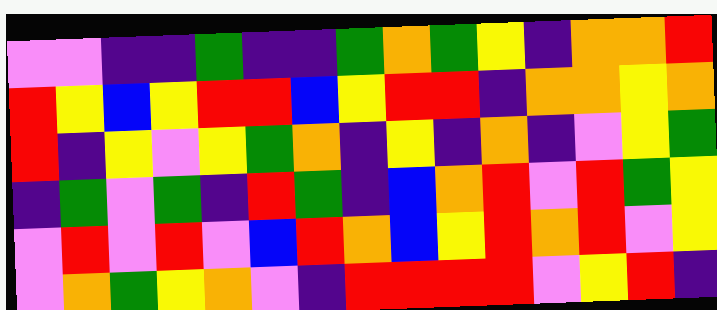[["violet", "violet", "indigo", "indigo", "green", "indigo", "indigo", "green", "orange", "green", "yellow", "indigo", "orange", "orange", "red"], ["red", "yellow", "blue", "yellow", "red", "red", "blue", "yellow", "red", "red", "indigo", "orange", "orange", "yellow", "orange"], ["red", "indigo", "yellow", "violet", "yellow", "green", "orange", "indigo", "yellow", "indigo", "orange", "indigo", "violet", "yellow", "green"], ["indigo", "green", "violet", "green", "indigo", "red", "green", "indigo", "blue", "orange", "red", "violet", "red", "green", "yellow"], ["violet", "red", "violet", "red", "violet", "blue", "red", "orange", "blue", "yellow", "red", "orange", "red", "violet", "yellow"], ["violet", "orange", "green", "yellow", "orange", "violet", "indigo", "red", "red", "red", "red", "violet", "yellow", "red", "indigo"]]